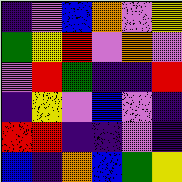[["indigo", "violet", "blue", "orange", "violet", "yellow"], ["green", "yellow", "red", "violet", "orange", "violet"], ["violet", "red", "green", "indigo", "indigo", "red"], ["indigo", "yellow", "violet", "blue", "violet", "indigo"], ["red", "red", "indigo", "indigo", "violet", "indigo"], ["blue", "indigo", "orange", "blue", "green", "yellow"]]